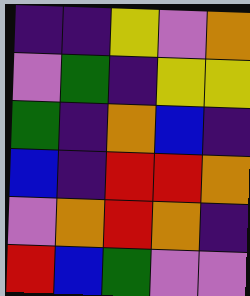[["indigo", "indigo", "yellow", "violet", "orange"], ["violet", "green", "indigo", "yellow", "yellow"], ["green", "indigo", "orange", "blue", "indigo"], ["blue", "indigo", "red", "red", "orange"], ["violet", "orange", "red", "orange", "indigo"], ["red", "blue", "green", "violet", "violet"]]